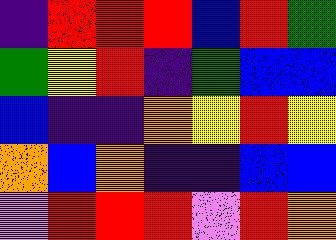[["indigo", "red", "red", "red", "blue", "red", "green"], ["green", "yellow", "red", "indigo", "green", "blue", "blue"], ["blue", "indigo", "indigo", "orange", "yellow", "red", "yellow"], ["orange", "blue", "orange", "indigo", "indigo", "blue", "blue"], ["violet", "red", "red", "red", "violet", "red", "orange"]]